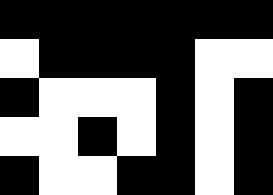[["black", "black", "black", "black", "black", "black", "black"], ["white", "black", "black", "black", "black", "white", "white"], ["black", "white", "white", "white", "black", "white", "black"], ["white", "white", "black", "white", "black", "white", "black"], ["black", "white", "white", "black", "black", "white", "black"]]